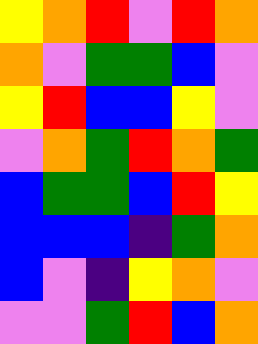[["yellow", "orange", "red", "violet", "red", "orange"], ["orange", "violet", "green", "green", "blue", "violet"], ["yellow", "red", "blue", "blue", "yellow", "violet"], ["violet", "orange", "green", "red", "orange", "green"], ["blue", "green", "green", "blue", "red", "yellow"], ["blue", "blue", "blue", "indigo", "green", "orange"], ["blue", "violet", "indigo", "yellow", "orange", "violet"], ["violet", "violet", "green", "red", "blue", "orange"]]